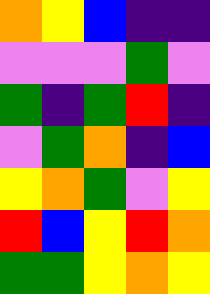[["orange", "yellow", "blue", "indigo", "indigo"], ["violet", "violet", "violet", "green", "violet"], ["green", "indigo", "green", "red", "indigo"], ["violet", "green", "orange", "indigo", "blue"], ["yellow", "orange", "green", "violet", "yellow"], ["red", "blue", "yellow", "red", "orange"], ["green", "green", "yellow", "orange", "yellow"]]